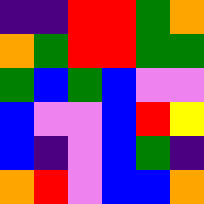[["indigo", "indigo", "red", "red", "green", "orange"], ["orange", "green", "red", "red", "green", "green"], ["green", "blue", "green", "blue", "violet", "violet"], ["blue", "violet", "violet", "blue", "red", "yellow"], ["blue", "indigo", "violet", "blue", "green", "indigo"], ["orange", "red", "violet", "blue", "blue", "orange"]]